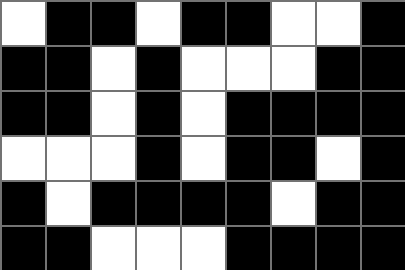[["white", "black", "black", "white", "black", "black", "white", "white", "black"], ["black", "black", "white", "black", "white", "white", "white", "black", "black"], ["black", "black", "white", "black", "white", "black", "black", "black", "black"], ["white", "white", "white", "black", "white", "black", "black", "white", "black"], ["black", "white", "black", "black", "black", "black", "white", "black", "black"], ["black", "black", "white", "white", "white", "black", "black", "black", "black"]]